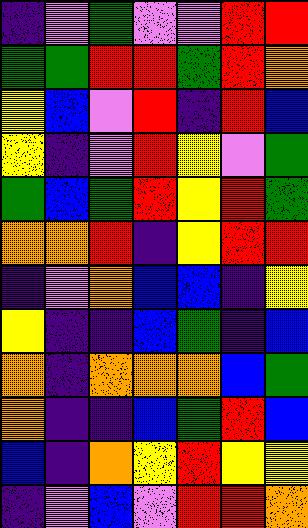[["indigo", "violet", "green", "violet", "violet", "red", "red"], ["green", "green", "red", "red", "green", "red", "orange"], ["yellow", "blue", "violet", "red", "indigo", "red", "blue"], ["yellow", "indigo", "violet", "red", "yellow", "violet", "green"], ["green", "blue", "green", "red", "yellow", "red", "green"], ["orange", "orange", "red", "indigo", "yellow", "red", "red"], ["indigo", "violet", "orange", "blue", "blue", "indigo", "yellow"], ["yellow", "indigo", "indigo", "blue", "green", "indigo", "blue"], ["orange", "indigo", "orange", "orange", "orange", "blue", "green"], ["orange", "indigo", "indigo", "blue", "green", "red", "blue"], ["blue", "indigo", "orange", "yellow", "red", "yellow", "yellow"], ["indigo", "violet", "blue", "violet", "red", "red", "orange"]]